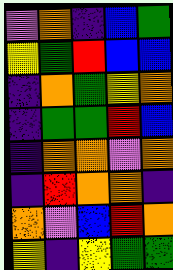[["violet", "orange", "indigo", "blue", "green"], ["yellow", "green", "red", "blue", "blue"], ["indigo", "orange", "green", "yellow", "orange"], ["indigo", "green", "green", "red", "blue"], ["indigo", "orange", "orange", "violet", "orange"], ["indigo", "red", "orange", "orange", "indigo"], ["orange", "violet", "blue", "red", "orange"], ["yellow", "indigo", "yellow", "green", "green"]]